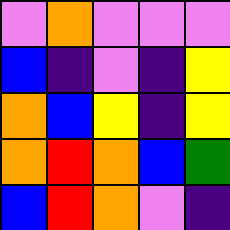[["violet", "orange", "violet", "violet", "violet"], ["blue", "indigo", "violet", "indigo", "yellow"], ["orange", "blue", "yellow", "indigo", "yellow"], ["orange", "red", "orange", "blue", "green"], ["blue", "red", "orange", "violet", "indigo"]]